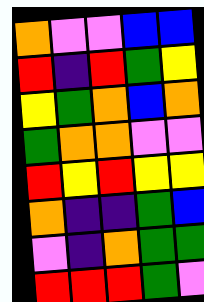[["orange", "violet", "violet", "blue", "blue"], ["red", "indigo", "red", "green", "yellow"], ["yellow", "green", "orange", "blue", "orange"], ["green", "orange", "orange", "violet", "violet"], ["red", "yellow", "red", "yellow", "yellow"], ["orange", "indigo", "indigo", "green", "blue"], ["violet", "indigo", "orange", "green", "green"], ["red", "red", "red", "green", "violet"]]